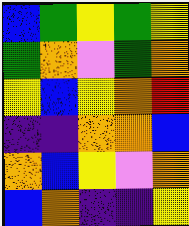[["blue", "green", "yellow", "green", "yellow"], ["green", "orange", "violet", "green", "orange"], ["yellow", "blue", "yellow", "orange", "red"], ["indigo", "indigo", "orange", "orange", "blue"], ["orange", "blue", "yellow", "violet", "orange"], ["blue", "orange", "indigo", "indigo", "yellow"]]